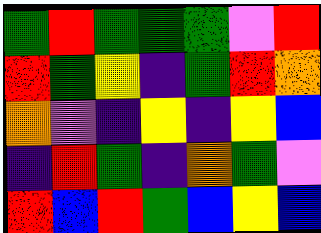[["green", "red", "green", "green", "green", "violet", "red"], ["red", "green", "yellow", "indigo", "green", "red", "orange"], ["orange", "violet", "indigo", "yellow", "indigo", "yellow", "blue"], ["indigo", "red", "green", "indigo", "orange", "green", "violet"], ["red", "blue", "red", "green", "blue", "yellow", "blue"]]